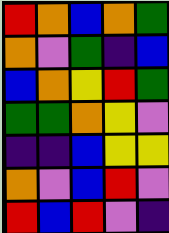[["red", "orange", "blue", "orange", "green"], ["orange", "violet", "green", "indigo", "blue"], ["blue", "orange", "yellow", "red", "green"], ["green", "green", "orange", "yellow", "violet"], ["indigo", "indigo", "blue", "yellow", "yellow"], ["orange", "violet", "blue", "red", "violet"], ["red", "blue", "red", "violet", "indigo"]]